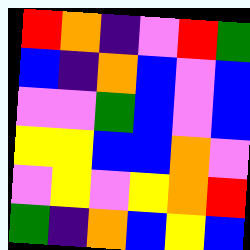[["red", "orange", "indigo", "violet", "red", "green"], ["blue", "indigo", "orange", "blue", "violet", "blue"], ["violet", "violet", "green", "blue", "violet", "blue"], ["yellow", "yellow", "blue", "blue", "orange", "violet"], ["violet", "yellow", "violet", "yellow", "orange", "red"], ["green", "indigo", "orange", "blue", "yellow", "blue"]]